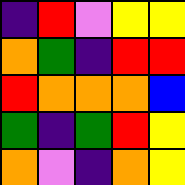[["indigo", "red", "violet", "yellow", "yellow"], ["orange", "green", "indigo", "red", "red"], ["red", "orange", "orange", "orange", "blue"], ["green", "indigo", "green", "red", "yellow"], ["orange", "violet", "indigo", "orange", "yellow"]]